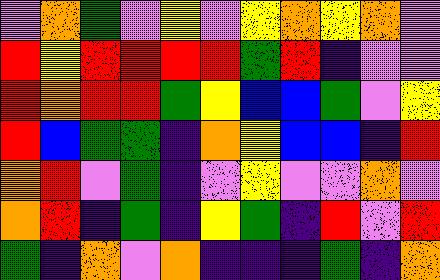[["violet", "orange", "green", "violet", "yellow", "violet", "yellow", "orange", "yellow", "orange", "violet"], ["red", "yellow", "red", "red", "red", "red", "green", "red", "indigo", "violet", "violet"], ["red", "orange", "red", "red", "green", "yellow", "blue", "blue", "green", "violet", "yellow"], ["red", "blue", "green", "green", "indigo", "orange", "yellow", "blue", "blue", "indigo", "red"], ["orange", "red", "violet", "green", "indigo", "violet", "yellow", "violet", "violet", "orange", "violet"], ["orange", "red", "indigo", "green", "indigo", "yellow", "green", "indigo", "red", "violet", "red"], ["green", "indigo", "orange", "violet", "orange", "indigo", "indigo", "indigo", "green", "indigo", "orange"]]